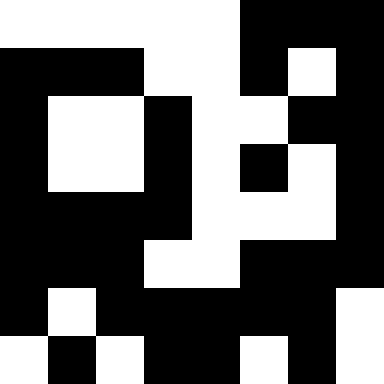[["white", "white", "white", "white", "white", "black", "black", "black"], ["black", "black", "black", "white", "white", "black", "white", "black"], ["black", "white", "white", "black", "white", "white", "black", "black"], ["black", "white", "white", "black", "white", "black", "white", "black"], ["black", "black", "black", "black", "white", "white", "white", "black"], ["black", "black", "black", "white", "white", "black", "black", "black"], ["black", "white", "black", "black", "black", "black", "black", "white"], ["white", "black", "white", "black", "black", "white", "black", "white"]]